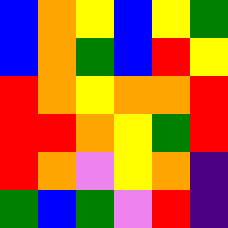[["blue", "orange", "yellow", "blue", "yellow", "green"], ["blue", "orange", "green", "blue", "red", "yellow"], ["red", "orange", "yellow", "orange", "orange", "red"], ["red", "red", "orange", "yellow", "green", "red"], ["red", "orange", "violet", "yellow", "orange", "indigo"], ["green", "blue", "green", "violet", "red", "indigo"]]